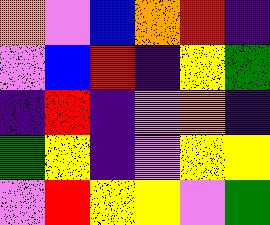[["orange", "violet", "blue", "orange", "red", "indigo"], ["violet", "blue", "red", "indigo", "yellow", "green"], ["indigo", "red", "indigo", "violet", "orange", "indigo"], ["green", "yellow", "indigo", "violet", "yellow", "yellow"], ["violet", "red", "yellow", "yellow", "violet", "green"]]